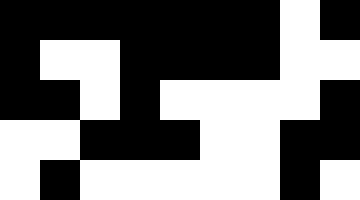[["black", "black", "black", "black", "black", "black", "black", "white", "black"], ["black", "white", "white", "black", "black", "black", "black", "white", "white"], ["black", "black", "white", "black", "white", "white", "white", "white", "black"], ["white", "white", "black", "black", "black", "white", "white", "black", "black"], ["white", "black", "white", "white", "white", "white", "white", "black", "white"]]